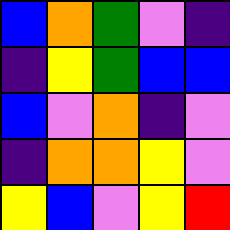[["blue", "orange", "green", "violet", "indigo"], ["indigo", "yellow", "green", "blue", "blue"], ["blue", "violet", "orange", "indigo", "violet"], ["indigo", "orange", "orange", "yellow", "violet"], ["yellow", "blue", "violet", "yellow", "red"]]